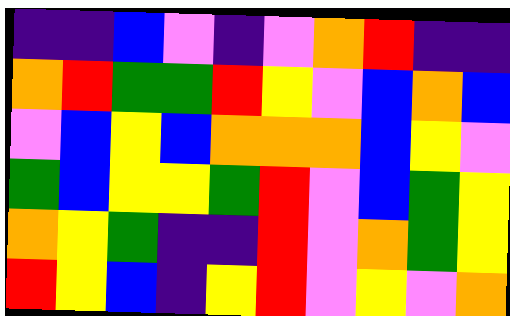[["indigo", "indigo", "blue", "violet", "indigo", "violet", "orange", "red", "indigo", "indigo"], ["orange", "red", "green", "green", "red", "yellow", "violet", "blue", "orange", "blue"], ["violet", "blue", "yellow", "blue", "orange", "orange", "orange", "blue", "yellow", "violet"], ["green", "blue", "yellow", "yellow", "green", "red", "violet", "blue", "green", "yellow"], ["orange", "yellow", "green", "indigo", "indigo", "red", "violet", "orange", "green", "yellow"], ["red", "yellow", "blue", "indigo", "yellow", "red", "violet", "yellow", "violet", "orange"]]